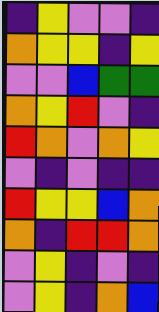[["indigo", "yellow", "violet", "violet", "indigo"], ["orange", "yellow", "yellow", "indigo", "yellow"], ["violet", "violet", "blue", "green", "green"], ["orange", "yellow", "red", "violet", "indigo"], ["red", "orange", "violet", "orange", "yellow"], ["violet", "indigo", "violet", "indigo", "indigo"], ["red", "yellow", "yellow", "blue", "orange"], ["orange", "indigo", "red", "red", "orange"], ["violet", "yellow", "indigo", "violet", "indigo"], ["violet", "yellow", "indigo", "orange", "blue"]]